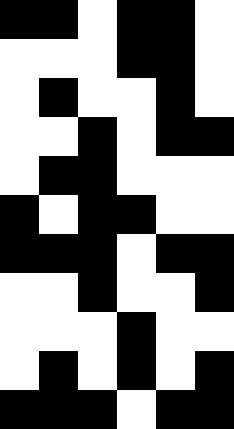[["black", "black", "white", "black", "black", "white"], ["white", "white", "white", "black", "black", "white"], ["white", "black", "white", "white", "black", "white"], ["white", "white", "black", "white", "black", "black"], ["white", "black", "black", "white", "white", "white"], ["black", "white", "black", "black", "white", "white"], ["black", "black", "black", "white", "black", "black"], ["white", "white", "black", "white", "white", "black"], ["white", "white", "white", "black", "white", "white"], ["white", "black", "white", "black", "white", "black"], ["black", "black", "black", "white", "black", "black"]]